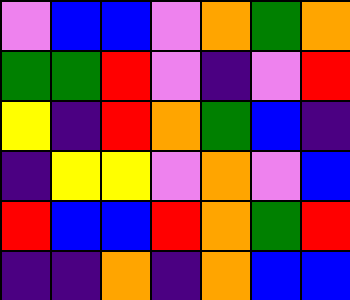[["violet", "blue", "blue", "violet", "orange", "green", "orange"], ["green", "green", "red", "violet", "indigo", "violet", "red"], ["yellow", "indigo", "red", "orange", "green", "blue", "indigo"], ["indigo", "yellow", "yellow", "violet", "orange", "violet", "blue"], ["red", "blue", "blue", "red", "orange", "green", "red"], ["indigo", "indigo", "orange", "indigo", "orange", "blue", "blue"]]